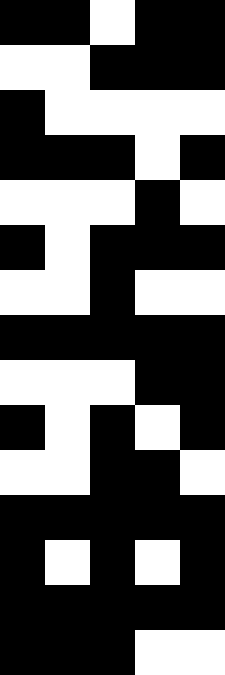[["black", "black", "white", "black", "black"], ["white", "white", "black", "black", "black"], ["black", "white", "white", "white", "white"], ["black", "black", "black", "white", "black"], ["white", "white", "white", "black", "white"], ["black", "white", "black", "black", "black"], ["white", "white", "black", "white", "white"], ["black", "black", "black", "black", "black"], ["white", "white", "white", "black", "black"], ["black", "white", "black", "white", "black"], ["white", "white", "black", "black", "white"], ["black", "black", "black", "black", "black"], ["black", "white", "black", "white", "black"], ["black", "black", "black", "black", "black"], ["black", "black", "black", "white", "white"]]